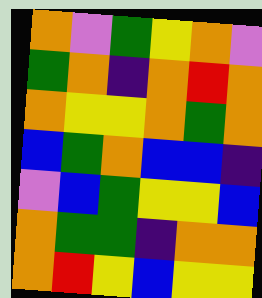[["orange", "violet", "green", "yellow", "orange", "violet"], ["green", "orange", "indigo", "orange", "red", "orange"], ["orange", "yellow", "yellow", "orange", "green", "orange"], ["blue", "green", "orange", "blue", "blue", "indigo"], ["violet", "blue", "green", "yellow", "yellow", "blue"], ["orange", "green", "green", "indigo", "orange", "orange"], ["orange", "red", "yellow", "blue", "yellow", "yellow"]]